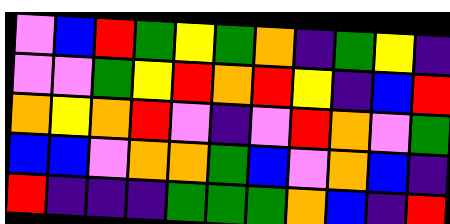[["violet", "blue", "red", "green", "yellow", "green", "orange", "indigo", "green", "yellow", "indigo"], ["violet", "violet", "green", "yellow", "red", "orange", "red", "yellow", "indigo", "blue", "red"], ["orange", "yellow", "orange", "red", "violet", "indigo", "violet", "red", "orange", "violet", "green"], ["blue", "blue", "violet", "orange", "orange", "green", "blue", "violet", "orange", "blue", "indigo"], ["red", "indigo", "indigo", "indigo", "green", "green", "green", "orange", "blue", "indigo", "red"]]